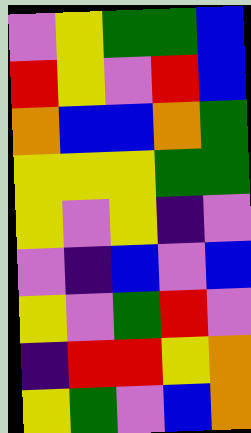[["violet", "yellow", "green", "green", "blue"], ["red", "yellow", "violet", "red", "blue"], ["orange", "blue", "blue", "orange", "green"], ["yellow", "yellow", "yellow", "green", "green"], ["yellow", "violet", "yellow", "indigo", "violet"], ["violet", "indigo", "blue", "violet", "blue"], ["yellow", "violet", "green", "red", "violet"], ["indigo", "red", "red", "yellow", "orange"], ["yellow", "green", "violet", "blue", "orange"]]